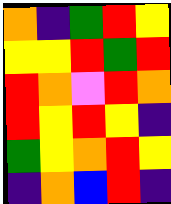[["orange", "indigo", "green", "red", "yellow"], ["yellow", "yellow", "red", "green", "red"], ["red", "orange", "violet", "red", "orange"], ["red", "yellow", "red", "yellow", "indigo"], ["green", "yellow", "orange", "red", "yellow"], ["indigo", "orange", "blue", "red", "indigo"]]